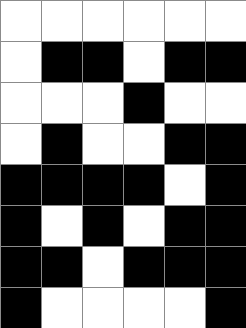[["white", "white", "white", "white", "white", "white"], ["white", "black", "black", "white", "black", "black"], ["white", "white", "white", "black", "white", "white"], ["white", "black", "white", "white", "black", "black"], ["black", "black", "black", "black", "white", "black"], ["black", "white", "black", "white", "black", "black"], ["black", "black", "white", "black", "black", "black"], ["black", "white", "white", "white", "white", "black"]]